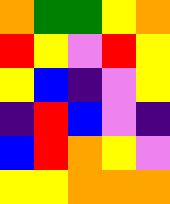[["orange", "green", "green", "yellow", "orange"], ["red", "yellow", "violet", "red", "yellow"], ["yellow", "blue", "indigo", "violet", "yellow"], ["indigo", "red", "blue", "violet", "indigo"], ["blue", "red", "orange", "yellow", "violet"], ["yellow", "yellow", "orange", "orange", "orange"]]